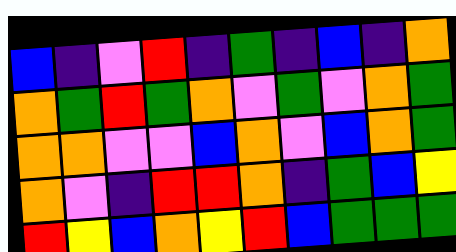[["blue", "indigo", "violet", "red", "indigo", "green", "indigo", "blue", "indigo", "orange"], ["orange", "green", "red", "green", "orange", "violet", "green", "violet", "orange", "green"], ["orange", "orange", "violet", "violet", "blue", "orange", "violet", "blue", "orange", "green"], ["orange", "violet", "indigo", "red", "red", "orange", "indigo", "green", "blue", "yellow"], ["red", "yellow", "blue", "orange", "yellow", "red", "blue", "green", "green", "green"]]